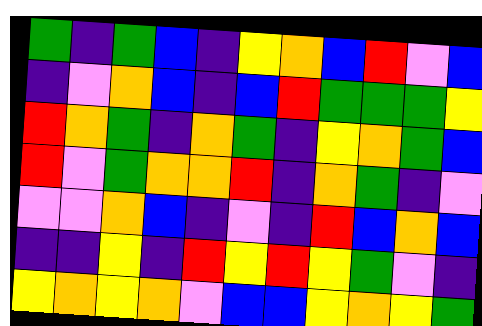[["green", "indigo", "green", "blue", "indigo", "yellow", "orange", "blue", "red", "violet", "blue"], ["indigo", "violet", "orange", "blue", "indigo", "blue", "red", "green", "green", "green", "yellow"], ["red", "orange", "green", "indigo", "orange", "green", "indigo", "yellow", "orange", "green", "blue"], ["red", "violet", "green", "orange", "orange", "red", "indigo", "orange", "green", "indigo", "violet"], ["violet", "violet", "orange", "blue", "indigo", "violet", "indigo", "red", "blue", "orange", "blue"], ["indigo", "indigo", "yellow", "indigo", "red", "yellow", "red", "yellow", "green", "violet", "indigo"], ["yellow", "orange", "yellow", "orange", "violet", "blue", "blue", "yellow", "orange", "yellow", "green"]]